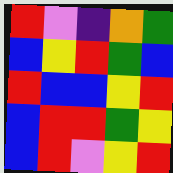[["red", "violet", "indigo", "orange", "green"], ["blue", "yellow", "red", "green", "blue"], ["red", "blue", "blue", "yellow", "red"], ["blue", "red", "red", "green", "yellow"], ["blue", "red", "violet", "yellow", "red"]]